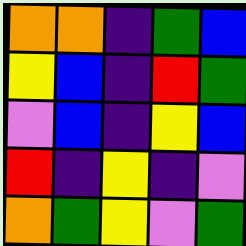[["orange", "orange", "indigo", "green", "blue"], ["yellow", "blue", "indigo", "red", "green"], ["violet", "blue", "indigo", "yellow", "blue"], ["red", "indigo", "yellow", "indigo", "violet"], ["orange", "green", "yellow", "violet", "green"]]